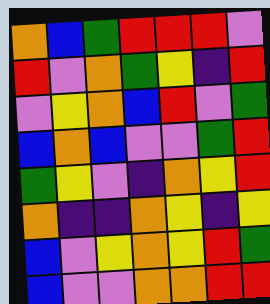[["orange", "blue", "green", "red", "red", "red", "violet"], ["red", "violet", "orange", "green", "yellow", "indigo", "red"], ["violet", "yellow", "orange", "blue", "red", "violet", "green"], ["blue", "orange", "blue", "violet", "violet", "green", "red"], ["green", "yellow", "violet", "indigo", "orange", "yellow", "red"], ["orange", "indigo", "indigo", "orange", "yellow", "indigo", "yellow"], ["blue", "violet", "yellow", "orange", "yellow", "red", "green"], ["blue", "violet", "violet", "orange", "orange", "red", "red"]]